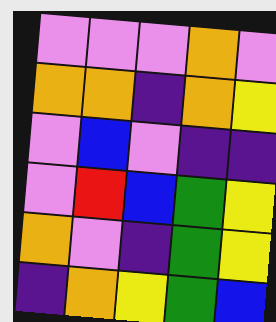[["violet", "violet", "violet", "orange", "violet"], ["orange", "orange", "indigo", "orange", "yellow"], ["violet", "blue", "violet", "indigo", "indigo"], ["violet", "red", "blue", "green", "yellow"], ["orange", "violet", "indigo", "green", "yellow"], ["indigo", "orange", "yellow", "green", "blue"]]